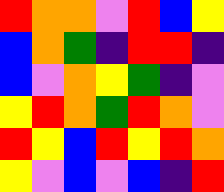[["red", "orange", "orange", "violet", "red", "blue", "yellow"], ["blue", "orange", "green", "indigo", "red", "red", "indigo"], ["blue", "violet", "orange", "yellow", "green", "indigo", "violet"], ["yellow", "red", "orange", "green", "red", "orange", "violet"], ["red", "yellow", "blue", "red", "yellow", "red", "orange"], ["yellow", "violet", "blue", "violet", "blue", "indigo", "red"]]